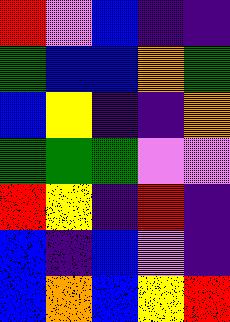[["red", "violet", "blue", "indigo", "indigo"], ["green", "blue", "blue", "orange", "green"], ["blue", "yellow", "indigo", "indigo", "orange"], ["green", "green", "green", "violet", "violet"], ["red", "yellow", "indigo", "red", "indigo"], ["blue", "indigo", "blue", "violet", "indigo"], ["blue", "orange", "blue", "yellow", "red"]]